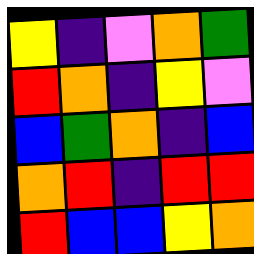[["yellow", "indigo", "violet", "orange", "green"], ["red", "orange", "indigo", "yellow", "violet"], ["blue", "green", "orange", "indigo", "blue"], ["orange", "red", "indigo", "red", "red"], ["red", "blue", "blue", "yellow", "orange"]]